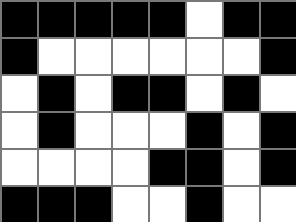[["black", "black", "black", "black", "black", "white", "black", "black"], ["black", "white", "white", "white", "white", "white", "white", "black"], ["white", "black", "white", "black", "black", "white", "black", "white"], ["white", "black", "white", "white", "white", "black", "white", "black"], ["white", "white", "white", "white", "black", "black", "white", "black"], ["black", "black", "black", "white", "white", "black", "white", "white"]]